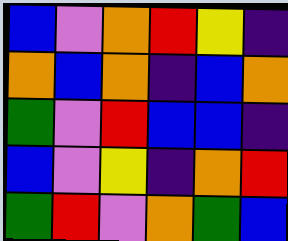[["blue", "violet", "orange", "red", "yellow", "indigo"], ["orange", "blue", "orange", "indigo", "blue", "orange"], ["green", "violet", "red", "blue", "blue", "indigo"], ["blue", "violet", "yellow", "indigo", "orange", "red"], ["green", "red", "violet", "orange", "green", "blue"]]